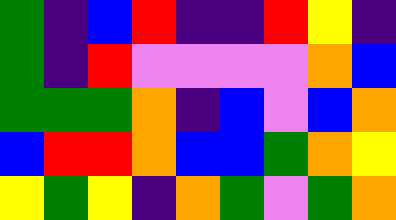[["green", "indigo", "blue", "red", "indigo", "indigo", "red", "yellow", "indigo"], ["green", "indigo", "red", "violet", "violet", "violet", "violet", "orange", "blue"], ["green", "green", "green", "orange", "indigo", "blue", "violet", "blue", "orange"], ["blue", "red", "red", "orange", "blue", "blue", "green", "orange", "yellow"], ["yellow", "green", "yellow", "indigo", "orange", "green", "violet", "green", "orange"]]